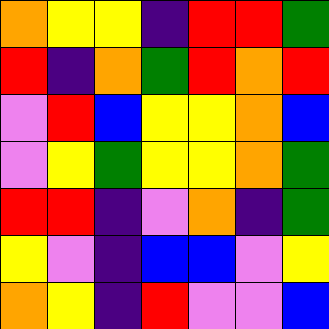[["orange", "yellow", "yellow", "indigo", "red", "red", "green"], ["red", "indigo", "orange", "green", "red", "orange", "red"], ["violet", "red", "blue", "yellow", "yellow", "orange", "blue"], ["violet", "yellow", "green", "yellow", "yellow", "orange", "green"], ["red", "red", "indigo", "violet", "orange", "indigo", "green"], ["yellow", "violet", "indigo", "blue", "blue", "violet", "yellow"], ["orange", "yellow", "indigo", "red", "violet", "violet", "blue"]]